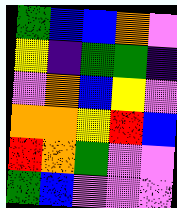[["green", "blue", "blue", "orange", "violet"], ["yellow", "indigo", "green", "green", "indigo"], ["violet", "orange", "blue", "yellow", "violet"], ["orange", "orange", "yellow", "red", "blue"], ["red", "orange", "green", "violet", "violet"], ["green", "blue", "violet", "violet", "violet"]]